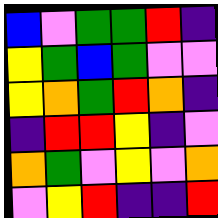[["blue", "violet", "green", "green", "red", "indigo"], ["yellow", "green", "blue", "green", "violet", "violet"], ["yellow", "orange", "green", "red", "orange", "indigo"], ["indigo", "red", "red", "yellow", "indigo", "violet"], ["orange", "green", "violet", "yellow", "violet", "orange"], ["violet", "yellow", "red", "indigo", "indigo", "red"]]